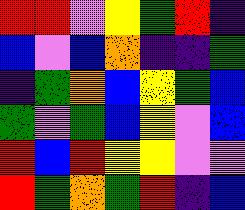[["red", "red", "violet", "yellow", "green", "red", "indigo"], ["blue", "violet", "blue", "orange", "indigo", "indigo", "green"], ["indigo", "green", "orange", "blue", "yellow", "green", "blue"], ["green", "violet", "green", "blue", "yellow", "violet", "blue"], ["red", "blue", "red", "yellow", "yellow", "violet", "violet"], ["red", "green", "orange", "green", "red", "indigo", "blue"]]